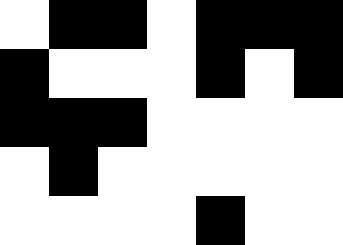[["white", "black", "black", "white", "black", "black", "black"], ["black", "white", "white", "white", "black", "white", "black"], ["black", "black", "black", "white", "white", "white", "white"], ["white", "black", "white", "white", "white", "white", "white"], ["white", "white", "white", "white", "black", "white", "white"]]